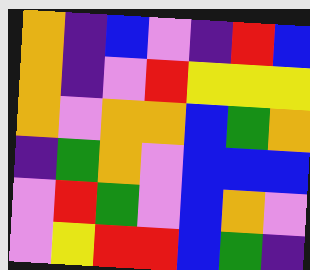[["orange", "indigo", "blue", "violet", "indigo", "red", "blue"], ["orange", "indigo", "violet", "red", "yellow", "yellow", "yellow"], ["orange", "violet", "orange", "orange", "blue", "green", "orange"], ["indigo", "green", "orange", "violet", "blue", "blue", "blue"], ["violet", "red", "green", "violet", "blue", "orange", "violet"], ["violet", "yellow", "red", "red", "blue", "green", "indigo"]]